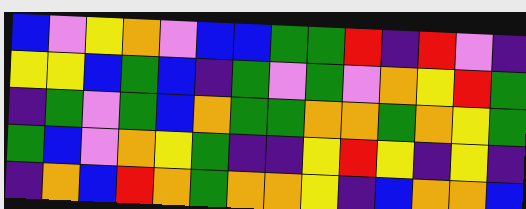[["blue", "violet", "yellow", "orange", "violet", "blue", "blue", "green", "green", "red", "indigo", "red", "violet", "indigo"], ["yellow", "yellow", "blue", "green", "blue", "indigo", "green", "violet", "green", "violet", "orange", "yellow", "red", "green"], ["indigo", "green", "violet", "green", "blue", "orange", "green", "green", "orange", "orange", "green", "orange", "yellow", "green"], ["green", "blue", "violet", "orange", "yellow", "green", "indigo", "indigo", "yellow", "red", "yellow", "indigo", "yellow", "indigo"], ["indigo", "orange", "blue", "red", "orange", "green", "orange", "orange", "yellow", "indigo", "blue", "orange", "orange", "blue"]]